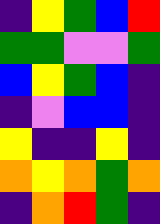[["indigo", "yellow", "green", "blue", "red"], ["green", "green", "violet", "violet", "green"], ["blue", "yellow", "green", "blue", "indigo"], ["indigo", "violet", "blue", "blue", "indigo"], ["yellow", "indigo", "indigo", "yellow", "indigo"], ["orange", "yellow", "orange", "green", "orange"], ["indigo", "orange", "red", "green", "indigo"]]